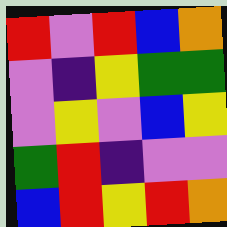[["red", "violet", "red", "blue", "orange"], ["violet", "indigo", "yellow", "green", "green"], ["violet", "yellow", "violet", "blue", "yellow"], ["green", "red", "indigo", "violet", "violet"], ["blue", "red", "yellow", "red", "orange"]]